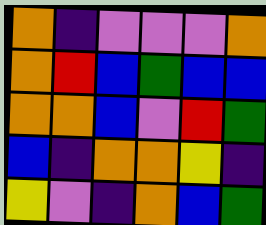[["orange", "indigo", "violet", "violet", "violet", "orange"], ["orange", "red", "blue", "green", "blue", "blue"], ["orange", "orange", "blue", "violet", "red", "green"], ["blue", "indigo", "orange", "orange", "yellow", "indigo"], ["yellow", "violet", "indigo", "orange", "blue", "green"]]